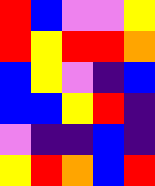[["red", "blue", "violet", "violet", "yellow"], ["red", "yellow", "red", "red", "orange"], ["blue", "yellow", "violet", "indigo", "blue"], ["blue", "blue", "yellow", "red", "indigo"], ["violet", "indigo", "indigo", "blue", "indigo"], ["yellow", "red", "orange", "blue", "red"]]